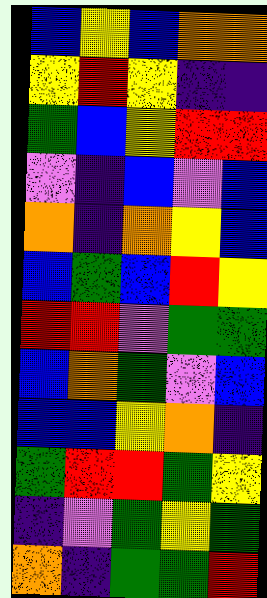[["blue", "yellow", "blue", "orange", "orange"], ["yellow", "red", "yellow", "indigo", "indigo"], ["green", "blue", "yellow", "red", "red"], ["violet", "indigo", "blue", "violet", "blue"], ["orange", "indigo", "orange", "yellow", "blue"], ["blue", "green", "blue", "red", "yellow"], ["red", "red", "violet", "green", "green"], ["blue", "orange", "green", "violet", "blue"], ["blue", "blue", "yellow", "orange", "indigo"], ["green", "red", "red", "green", "yellow"], ["indigo", "violet", "green", "yellow", "green"], ["orange", "indigo", "green", "green", "red"]]